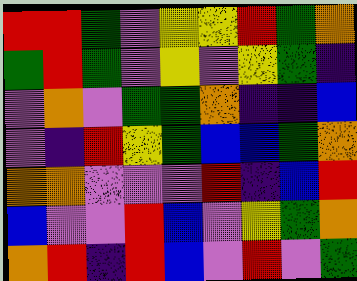[["red", "red", "green", "violet", "yellow", "yellow", "red", "green", "orange"], ["green", "red", "green", "violet", "yellow", "violet", "yellow", "green", "indigo"], ["violet", "orange", "violet", "green", "green", "orange", "indigo", "indigo", "blue"], ["violet", "indigo", "red", "yellow", "green", "blue", "blue", "green", "orange"], ["orange", "orange", "violet", "violet", "violet", "red", "indigo", "blue", "red"], ["blue", "violet", "violet", "red", "blue", "violet", "yellow", "green", "orange"], ["orange", "red", "indigo", "red", "blue", "violet", "red", "violet", "green"]]